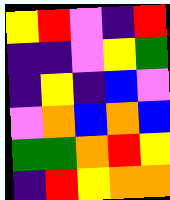[["yellow", "red", "violet", "indigo", "red"], ["indigo", "indigo", "violet", "yellow", "green"], ["indigo", "yellow", "indigo", "blue", "violet"], ["violet", "orange", "blue", "orange", "blue"], ["green", "green", "orange", "red", "yellow"], ["indigo", "red", "yellow", "orange", "orange"]]